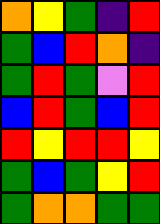[["orange", "yellow", "green", "indigo", "red"], ["green", "blue", "red", "orange", "indigo"], ["green", "red", "green", "violet", "red"], ["blue", "red", "green", "blue", "red"], ["red", "yellow", "red", "red", "yellow"], ["green", "blue", "green", "yellow", "red"], ["green", "orange", "orange", "green", "green"]]